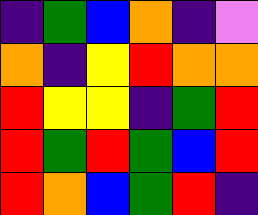[["indigo", "green", "blue", "orange", "indigo", "violet"], ["orange", "indigo", "yellow", "red", "orange", "orange"], ["red", "yellow", "yellow", "indigo", "green", "red"], ["red", "green", "red", "green", "blue", "red"], ["red", "orange", "blue", "green", "red", "indigo"]]